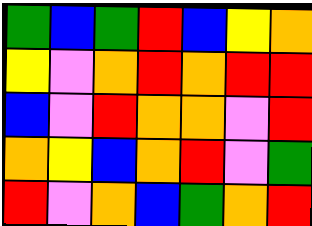[["green", "blue", "green", "red", "blue", "yellow", "orange"], ["yellow", "violet", "orange", "red", "orange", "red", "red"], ["blue", "violet", "red", "orange", "orange", "violet", "red"], ["orange", "yellow", "blue", "orange", "red", "violet", "green"], ["red", "violet", "orange", "blue", "green", "orange", "red"]]